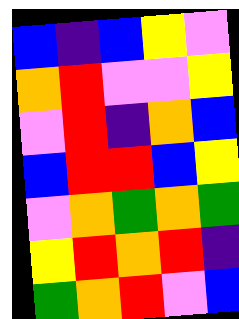[["blue", "indigo", "blue", "yellow", "violet"], ["orange", "red", "violet", "violet", "yellow"], ["violet", "red", "indigo", "orange", "blue"], ["blue", "red", "red", "blue", "yellow"], ["violet", "orange", "green", "orange", "green"], ["yellow", "red", "orange", "red", "indigo"], ["green", "orange", "red", "violet", "blue"]]